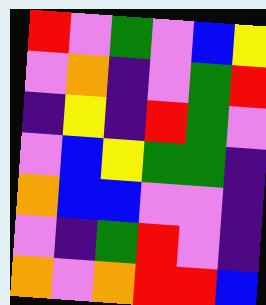[["red", "violet", "green", "violet", "blue", "yellow"], ["violet", "orange", "indigo", "violet", "green", "red"], ["indigo", "yellow", "indigo", "red", "green", "violet"], ["violet", "blue", "yellow", "green", "green", "indigo"], ["orange", "blue", "blue", "violet", "violet", "indigo"], ["violet", "indigo", "green", "red", "violet", "indigo"], ["orange", "violet", "orange", "red", "red", "blue"]]